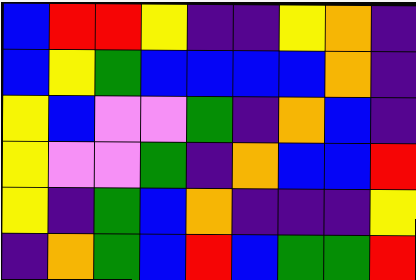[["blue", "red", "red", "yellow", "indigo", "indigo", "yellow", "orange", "indigo"], ["blue", "yellow", "green", "blue", "blue", "blue", "blue", "orange", "indigo"], ["yellow", "blue", "violet", "violet", "green", "indigo", "orange", "blue", "indigo"], ["yellow", "violet", "violet", "green", "indigo", "orange", "blue", "blue", "red"], ["yellow", "indigo", "green", "blue", "orange", "indigo", "indigo", "indigo", "yellow"], ["indigo", "orange", "green", "blue", "red", "blue", "green", "green", "red"]]